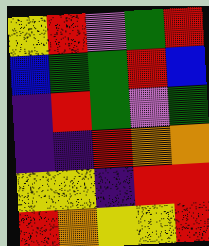[["yellow", "red", "violet", "green", "red"], ["blue", "green", "green", "red", "blue"], ["indigo", "red", "green", "violet", "green"], ["indigo", "indigo", "red", "orange", "orange"], ["yellow", "yellow", "indigo", "red", "red"], ["red", "orange", "yellow", "yellow", "red"]]